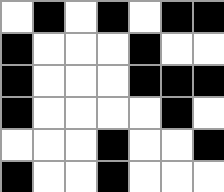[["white", "black", "white", "black", "white", "black", "black"], ["black", "white", "white", "white", "black", "white", "white"], ["black", "white", "white", "white", "black", "black", "black"], ["black", "white", "white", "white", "white", "black", "white"], ["white", "white", "white", "black", "white", "white", "black"], ["black", "white", "white", "black", "white", "white", "white"]]